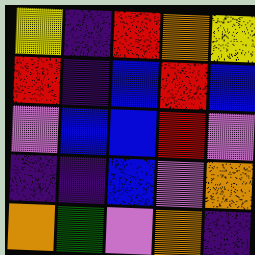[["yellow", "indigo", "red", "orange", "yellow"], ["red", "indigo", "blue", "red", "blue"], ["violet", "blue", "blue", "red", "violet"], ["indigo", "indigo", "blue", "violet", "orange"], ["orange", "green", "violet", "orange", "indigo"]]